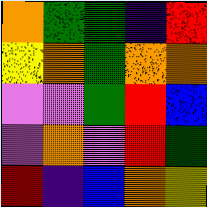[["orange", "green", "green", "indigo", "red"], ["yellow", "orange", "green", "orange", "orange"], ["violet", "violet", "green", "red", "blue"], ["violet", "orange", "violet", "red", "green"], ["red", "indigo", "blue", "orange", "yellow"]]